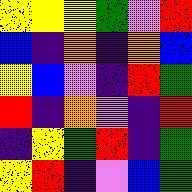[["yellow", "yellow", "yellow", "green", "violet", "red"], ["blue", "indigo", "orange", "indigo", "orange", "blue"], ["yellow", "blue", "violet", "indigo", "red", "green"], ["red", "indigo", "orange", "violet", "indigo", "red"], ["indigo", "yellow", "green", "red", "indigo", "green"], ["yellow", "red", "indigo", "violet", "blue", "green"]]